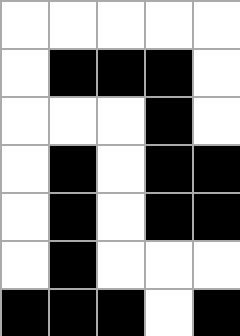[["white", "white", "white", "white", "white"], ["white", "black", "black", "black", "white"], ["white", "white", "white", "black", "white"], ["white", "black", "white", "black", "black"], ["white", "black", "white", "black", "black"], ["white", "black", "white", "white", "white"], ["black", "black", "black", "white", "black"]]